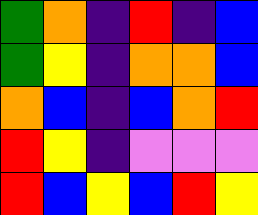[["green", "orange", "indigo", "red", "indigo", "blue"], ["green", "yellow", "indigo", "orange", "orange", "blue"], ["orange", "blue", "indigo", "blue", "orange", "red"], ["red", "yellow", "indigo", "violet", "violet", "violet"], ["red", "blue", "yellow", "blue", "red", "yellow"]]